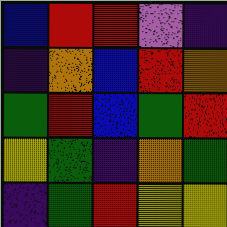[["blue", "red", "red", "violet", "indigo"], ["indigo", "orange", "blue", "red", "orange"], ["green", "red", "blue", "green", "red"], ["yellow", "green", "indigo", "orange", "green"], ["indigo", "green", "red", "yellow", "yellow"]]